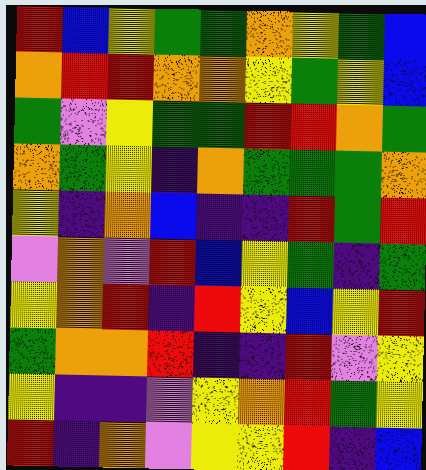[["red", "blue", "yellow", "green", "green", "orange", "yellow", "green", "blue"], ["orange", "red", "red", "orange", "orange", "yellow", "green", "yellow", "blue"], ["green", "violet", "yellow", "green", "green", "red", "red", "orange", "green"], ["orange", "green", "yellow", "indigo", "orange", "green", "green", "green", "orange"], ["yellow", "indigo", "orange", "blue", "indigo", "indigo", "red", "green", "red"], ["violet", "orange", "violet", "red", "blue", "yellow", "green", "indigo", "green"], ["yellow", "orange", "red", "indigo", "red", "yellow", "blue", "yellow", "red"], ["green", "orange", "orange", "red", "indigo", "indigo", "red", "violet", "yellow"], ["yellow", "indigo", "indigo", "violet", "yellow", "orange", "red", "green", "yellow"], ["red", "indigo", "orange", "violet", "yellow", "yellow", "red", "indigo", "blue"]]